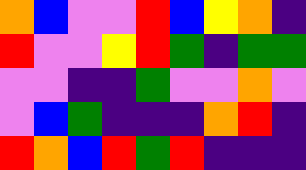[["orange", "blue", "violet", "violet", "red", "blue", "yellow", "orange", "indigo"], ["red", "violet", "violet", "yellow", "red", "green", "indigo", "green", "green"], ["violet", "violet", "indigo", "indigo", "green", "violet", "violet", "orange", "violet"], ["violet", "blue", "green", "indigo", "indigo", "indigo", "orange", "red", "indigo"], ["red", "orange", "blue", "red", "green", "red", "indigo", "indigo", "indigo"]]